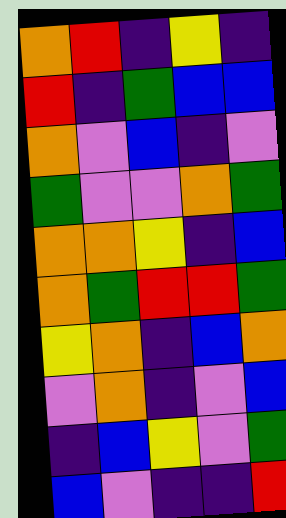[["orange", "red", "indigo", "yellow", "indigo"], ["red", "indigo", "green", "blue", "blue"], ["orange", "violet", "blue", "indigo", "violet"], ["green", "violet", "violet", "orange", "green"], ["orange", "orange", "yellow", "indigo", "blue"], ["orange", "green", "red", "red", "green"], ["yellow", "orange", "indigo", "blue", "orange"], ["violet", "orange", "indigo", "violet", "blue"], ["indigo", "blue", "yellow", "violet", "green"], ["blue", "violet", "indigo", "indigo", "red"]]